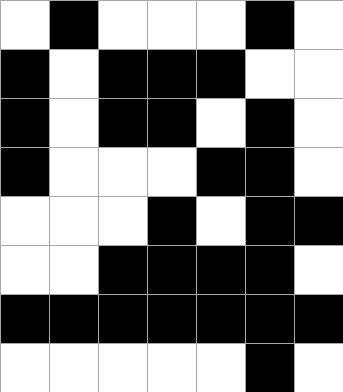[["white", "black", "white", "white", "white", "black", "white"], ["black", "white", "black", "black", "black", "white", "white"], ["black", "white", "black", "black", "white", "black", "white"], ["black", "white", "white", "white", "black", "black", "white"], ["white", "white", "white", "black", "white", "black", "black"], ["white", "white", "black", "black", "black", "black", "white"], ["black", "black", "black", "black", "black", "black", "black"], ["white", "white", "white", "white", "white", "black", "white"]]